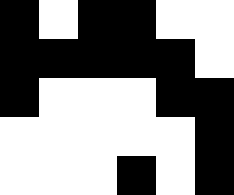[["black", "white", "black", "black", "white", "white"], ["black", "black", "black", "black", "black", "white"], ["black", "white", "white", "white", "black", "black"], ["white", "white", "white", "white", "white", "black"], ["white", "white", "white", "black", "white", "black"]]